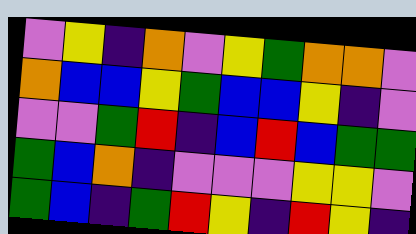[["violet", "yellow", "indigo", "orange", "violet", "yellow", "green", "orange", "orange", "violet"], ["orange", "blue", "blue", "yellow", "green", "blue", "blue", "yellow", "indigo", "violet"], ["violet", "violet", "green", "red", "indigo", "blue", "red", "blue", "green", "green"], ["green", "blue", "orange", "indigo", "violet", "violet", "violet", "yellow", "yellow", "violet"], ["green", "blue", "indigo", "green", "red", "yellow", "indigo", "red", "yellow", "indigo"]]